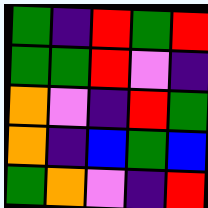[["green", "indigo", "red", "green", "red"], ["green", "green", "red", "violet", "indigo"], ["orange", "violet", "indigo", "red", "green"], ["orange", "indigo", "blue", "green", "blue"], ["green", "orange", "violet", "indigo", "red"]]